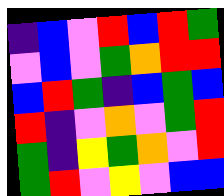[["indigo", "blue", "violet", "red", "blue", "red", "green"], ["violet", "blue", "violet", "green", "orange", "red", "red"], ["blue", "red", "green", "indigo", "blue", "green", "blue"], ["red", "indigo", "violet", "orange", "violet", "green", "red"], ["green", "indigo", "yellow", "green", "orange", "violet", "red"], ["green", "red", "violet", "yellow", "violet", "blue", "blue"]]